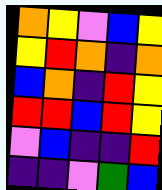[["orange", "yellow", "violet", "blue", "yellow"], ["yellow", "red", "orange", "indigo", "orange"], ["blue", "orange", "indigo", "red", "yellow"], ["red", "red", "blue", "red", "yellow"], ["violet", "blue", "indigo", "indigo", "red"], ["indigo", "indigo", "violet", "green", "blue"]]